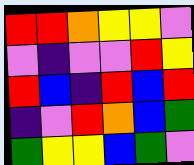[["red", "red", "orange", "yellow", "yellow", "violet"], ["violet", "indigo", "violet", "violet", "red", "yellow"], ["red", "blue", "indigo", "red", "blue", "red"], ["indigo", "violet", "red", "orange", "blue", "green"], ["green", "yellow", "yellow", "blue", "green", "violet"]]